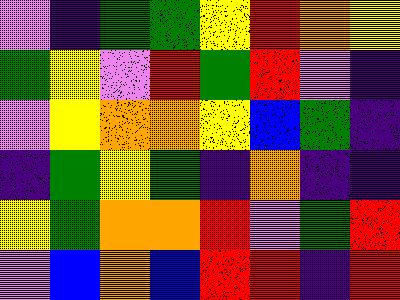[["violet", "indigo", "green", "green", "yellow", "red", "orange", "yellow"], ["green", "yellow", "violet", "red", "green", "red", "violet", "indigo"], ["violet", "yellow", "orange", "orange", "yellow", "blue", "green", "indigo"], ["indigo", "green", "yellow", "green", "indigo", "orange", "indigo", "indigo"], ["yellow", "green", "orange", "orange", "red", "violet", "green", "red"], ["violet", "blue", "orange", "blue", "red", "red", "indigo", "red"]]